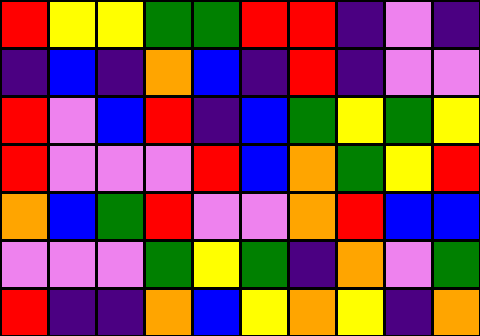[["red", "yellow", "yellow", "green", "green", "red", "red", "indigo", "violet", "indigo"], ["indigo", "blue", "indigo", "orange", "blue", "indigo", "red", "indigo", "violet", "violet"], ["red", "violet", "blue", "red", "indigo", "blue", "green", "yellow", "green", "yellow"], ["red", "violet", "violet", "violet", "red", "blue", "orange", "green", "yellow", "red"], ["orange", "blue", "green", "red", "violet", "violet", "orange", "red", "blue", "blue"], ["violet", "violet", "violet", "green", "yellow", "green", "indigo", "orange", "violet", "green"], ["red", "indigo", "indigo", "orange", "blue", "yellow", "orange", "yellow", "indigo", "orange"]]